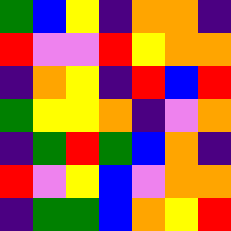[["green", "blue", "yellow", "indigo", "orange", "orange", "indigo"], ["red", "violet", "violet", "red", "yellow", "orange", "orange"], ["indigo", "orange", "yellow", "indigo", "red", "blue", "red"], ["green", "yellow", "yellow", "orange", "indigo", "violet", "orange"], ["indigo", "green", "red", "green", "blue", "orange", "indigo"], ["red", "violet", "yellow", "blue", "violet", "orange", "orange"], ["indigo", "green", "green", "blue", "orange", "yellow", "red"]]